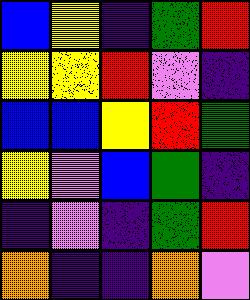[["blue", "yellow", "indigo", "green", "red"], ["yellow", "yellow", "red", "violet", "indigo"], ["blue", "blue", "yellow", "red", "green"], ["yellow", "violet", "blue", "green", "indigo"], ["indigo", "violet", "indigo", "green", "red"], ["orange", "indigo", "indigo", "orange", "violet"]]